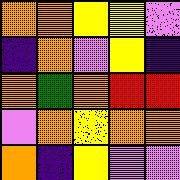[["orange", "orange", "yellow", "yellow", "violet"], ["indigo", "orange", "violet", "yellow", "indigo"], ["orange", "green", "orange", "red", "red"], ["violet", "orange", "yellow", "orange", "orange"], ["orange", "indigo", "yellow", "violet", "violet"]]